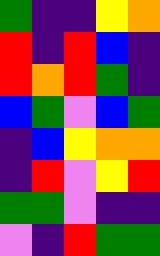[["green", "indigo", "indigo", "yellow", "orange"], ["red", "indigo", "red", "blue", "indigo"], ["red", "orange", "red", "green", "indigo"], ["blue", "green", "violet", "blue", "green"], ["indigo", "blue", "yellow", "orange", "orange"], ["indigo", "red", "violet", "yellow", "red"], ["green", "green", "violet", "indigo", "indigo"], ["violet", "indigo", "red", "green", "green"]]